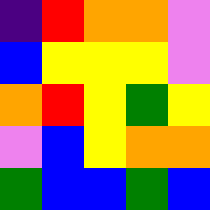[["indigo", "red", "orange", "orange", "violet"], ["blue", "yellow", "yellow", "yellow", "violet"], ["orange", "red", "yellow", "green", "yellow"], ["violet", "blue", "yellow", "orange", "orange"], ["green", "blue", "blue", "green", "blue"]]